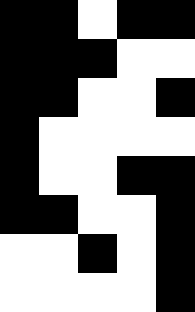[["black", "black", "white", "black", "black"], ["black", "black", "black", "white", "white"], ["black", "black", "white", "white", "black"], ["black", "white", "white", "white", "white"], ["black", "white", "white", "black", "black"], ["black", "black", "white", "white", "black"], ["white", "white", "black", "white", "black"], ["white", "white", "white", "white", "black"]]